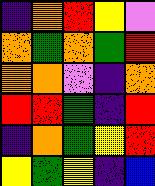[["indigo", "orange", "red", "yellow", "violet"], ["orange", "green", "orange", "green", "red"], ["orange", "orange", "violet", "indigo", "orange"], ["red", "red", "green", "indigo", "red"], ["indigo", "orange", "green", "yellow", "red"], ["yellow", "green", "yellow", "indigo", "blue"]]